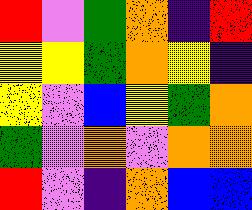[["red", "violet", "green", "orange", "indigo", "red"], ["yellow", "yellow", "green", "orange", "yellow", "indigo"], ["yellow", "violet", "blue", "yellow", "green", "orange"], ["green", "violet", "orange", "violet", "orange", "orange"], ["red", "violet", "indigo", "orange", "blue", "blue"]]